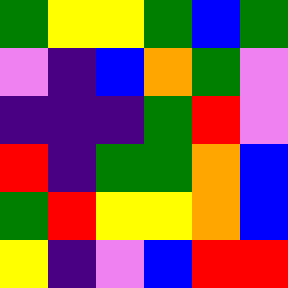[["green", "yellow", "yellow", "green", "blue", "green"], ["violet", "indigo", "blue", "orange", "green", "violet"], ["indigo", "indigo", "indigo", "green", "red", "violet"], ["red", "indigo", "green", "green", "orange", "blue"], ["green", "red", "yellow", "yellow", "orange", "blue"], ["yellow", "indigo", "violet", "blue", "red", "red"]]